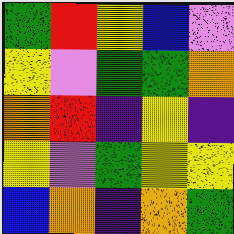[["green", "red", "yellow", "blue", "violet"], ["yellow", "violet", "green", "green", "orange"], ["orange", "red", "indigo", "yellow", "indigo"], ["yellow", "violet", "green", "yellow", "yellow"], ["blue", "orange", "indigo", "orange", "green"]]